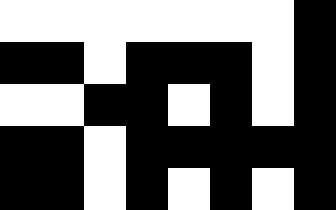[["white", "white", "white", "white", "white", "white", "white", "black"], ["black", "black", "white", "black", "black", "black", "white", "black"], ["white", "white", "black", "black", "white", "black", "white", "black"], ["black", "black", "white", "black", "black", "black", "black", "black"], ["black", "black", "white", "black", "white", "black", "white", "black"]]